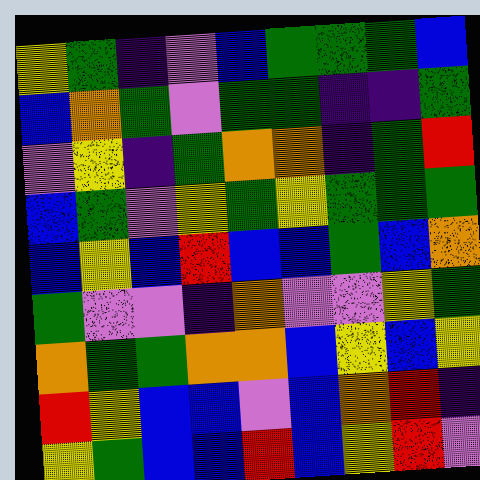[["yellow", "green", "indigo", "violet", "blue", "green", "green", "green", "blue"], ["blue", "orange", "green", "violet", "green", "green", "indigo", "indigo", "green"], ["violet", "yellow", "indigo", "green", "orange", "orange", "indigo", "green", "red"], ["blue", "green", "violet", "yellow", "green", "yellow", "green", "green", "green"], ["blue", "yellow", "blue", "red", "blue", "blue", "green", "blue", "orange"], ["green", "violet", "violet", "indigo", "orange", "violet", "violet", "yellow", "green"], ["orange", "green", "green", "orange", "orange", "blue", "yellow", "blue", "yellow"], ["red", "yellow", "blue", "blue", "violet", "blue", "orange", "red", "indigo"], ["yellow", "green", "blue", "blue", "red", "blue", "yellow", "red", "violet"]]